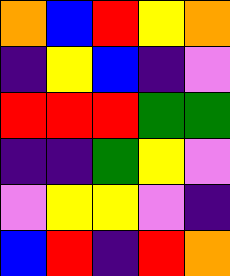[["orange", "blue", "red", "yellow", "orange"], ["indigo", "yellow", "blue", "indigo", "violet"], ["red", "red", "red", "green", "green"], ["indigo", "indigo", "green", "yellow", "violet"], ["violet", "yellow", "yellow", "violet", "indigo"], ["blue", "red", "indigo", "red", "orange"]]